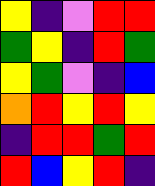[["yellow", "indigo", "violet", "red", "red"], ["green", "yellow", "indigo", "red", "green"], ["yellow", "green", "violet", "indigo", "blue"], ["orange", "red", "yellow", "red", "yellow"], ["indigo", "red", "red", "green", "red"], ["red", "blue", "yellow", "red", "indigo"]]